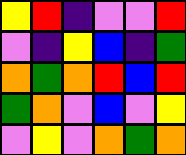[["yellow", "red", "indigo", "violet", "violet", "red"], ["violet", "indigo", "yellow", "blue", "indigo", "green"], ["orange", "green", "orange", "red", "blue", "red"], ["green", "orange", "violet", "blue", "violet", "yellow"], ["violet", "yellow", "violet", "orange", "green", "orange"]]